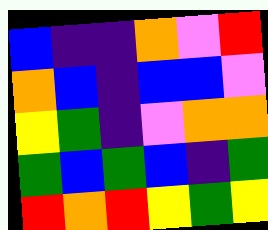[["blue", "indigo", "indigo", "orange", "violet", "red"], ["orange", "blue", "indigo", "blue", "blue", "violet"], ["yellow", "green", "indigo", "violet", "orange", "orange"], ["green", "blue", "green", "blue", "indigo", "green"], ["red", "orange", "red", "yellow", "green", "yellow"]]